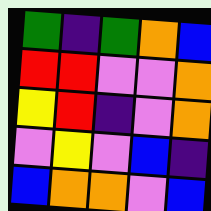[["green", "indigo", "green", "orange", "blue"], ["red", "red", "violet", "violet", "orange"], ["yellow", "red", "indigo", "violet", "orange"], ["violet", "yellow", "violet", "blue", "indigo"], ["blue", "orange", "orange", "violet", "blue"]]